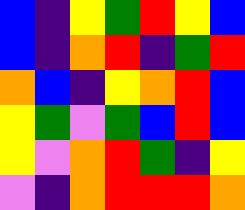[["blue", "indigo", "yellow", "green", "red", "yellow", "blue"], ["blue", "indigo", "orange", "red", "indigo", "green", "red"], ["orange", "blue", "indigo", "yellow", "orange", "red", "blue"], ["yellow", "green", "violet", "green", "blue", "red", "blue"], ["yellow", "violet", "orange", "red", "green", "indigo", "yellow"], ["violet", "indigo", "orange", "red", "red", "red", "orange"]]